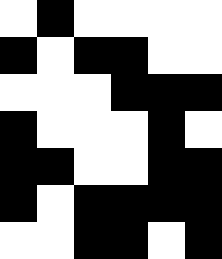[["white", "black", "white", "white", "white", "white"], ["black", "white", "black", "black", "white", "white"], ["white", "white", "white", "black", "black", "black"], ["black", "white", "white", "white", "black", "white"], ["black", "black", "white", "white", "black", "black"], ["black", "white", "black", "black", "black", "black"], ["white", "white", "black", "black", "white", "black"]]